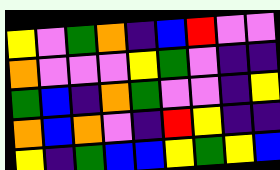[["yellow", "violet", "green", "orange", "indigo", "blue", "red", "violet", "violet"], ["orange", "violet", "violet", "violet", "yellow", "green", "violet", "indigo", "indigo"], ["green", "blue", "indigo", "orange", "green", "violet", "violet", "indigo", "yellow"], ["orange", "blue", "orange", "violet", "indigo", "red", "yellow", "indigo", "indigo"], ["yellow", "indigo", "green", "blue", "blue", "yellow", "green", "yellow", "blue"]]